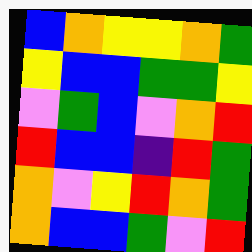[["blue", "orange", "yellow", "yellow", "orange", "green"], ["yellow", "blue", "blue", "green", "green", "yellow"], ["violet", "green", "blue", "violet", "orange", "red"], ["red", "blue", "blue", "indigo", "red", "green"], ["orange", "violet", "yellow", "red", "orange", "green"], ["orange", "blue", "blue", "green", "violet", "red"]]